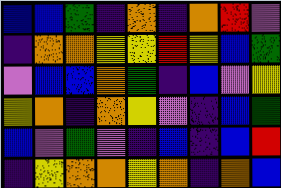[["blue", "blue", "green", "indigo", "orange", "indigo", "orange", "red", "violet"], ["indigo", "orange", "orange", "yellow", "yellow", "red", "yellow", "blue", "green"], ["violet", "blue", "blue", "orange", "green", "indigo", "blue", "violet", "yellow"], ["yellow", "orange", "indigo", "orange", "yellow", "violet", "indigo", "blue", "green"], ["blue", "violet", "green", "violet", "indigo", "blue", "indigo", "blue", "red"], ["indigo", "yellow", "orange", "orange", "yellow", "orange", "indigo", "orange", "blue"]]